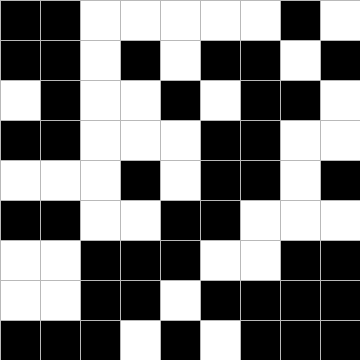[["black", "black", "white", "white", "white", "white", "white", "black", "white"], ["black", "black", "white", "black", "white", "black", "black", "white", "black"], ["white", "black", "white", "white", "black", "white", "black", "black", "white"], ["black", "black", "white", "white", "white", "black", "black", "white", "white"], ["white", "white", "white", "black", "white", "black", "black", "white", "black"], ["black", "black", "white", "white", "black", "black", "white", "white", "white"], ["white", "white", "black", "black", "black", "white", "white", "black", "black"], ["white", "white", "black", "black", "white", "black", "black", "black", "black"], ["black", "black", "black", "white", "black", "white", "black", "black", "black"]]